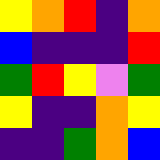[["yellow", "orange", "red", "indigo", "orange"], ["blue", "indigo", "indigo", "indigo", "red"], ["green", "red", "yellow", "violet", "green"], ["yellow", "indigo", "indigo", "orange", "yellow"], ["indigo", "indigo", "green", "orange", "blue"]]